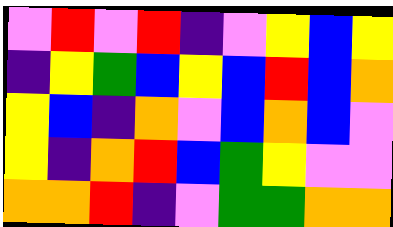[["violet", "red", "violet", "red", "indigo", "violet", "yellow", "blue", "yellow"], ["indigo", "yellow", "green", "blue", "yellow", "blue", "red", "blue", "orange"], ["yellow", "blue", "indigo", "orange", "violet", "blue", "orange", "blue", "violet"], ["yellow", "indigo", "orange", "red", "blue", "green", "yellow", "violet", "violet"], ["orange", "orange", "red", "indigo", "violet", "green", "green", "orange", "orange"]]